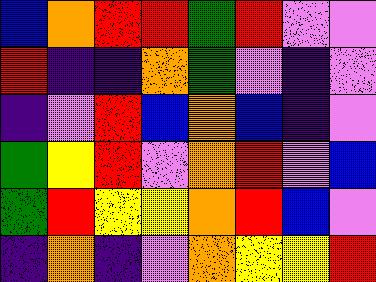[["blue", "orange", "red", "red", "green", "red", "violet", "violet"], ["red", "indigo", "indigo", "orange", "green", "violet", "indigo", "violet"], ["indigo", "violet", "red", "blue", "orange", "blue", "indigo", "violet"], ["green", "yellow", "red", "violet", "orange", "red", "violet", "blue"], ["green", "red", "yellow", "yellow", "orange", "red", "blue", "violet"], ["indigo", "orange", "indigo", "violet", "orange", "yellow", "yellow", "red"]]